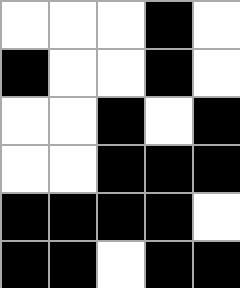[["white", "white", "white", "black", "white"], ["black", "white", "white", "black", "white"], ["white", "white", "black", "white", "black"], ["white", "white", "black", "black", "black"], ["black", "black", "black", "black", "white"], ["black", "black", "white", "black", "black"]]